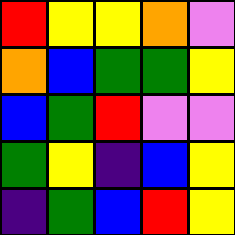[["red", "yellow", "yellow", "orange", "violet"], ["orange", "blue", "green", "green", "yellow"], ["blue", "green", "red", "violet", "violet"], ["green", "yellow", "indigo", "blue", "yellow"], ["indigo", "green", "blue", "red", "yellow"]]